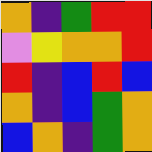[["orange", "indigo", "green", "red", "red"], ["violet", "yellow", "orange", "orange", "red"], ["red", "indigo", "blue", "red", "blue"], ["orange", "indigo", "blue", "green", "orange"], ["blue", "orange", "indigo", "green", "orange"]]